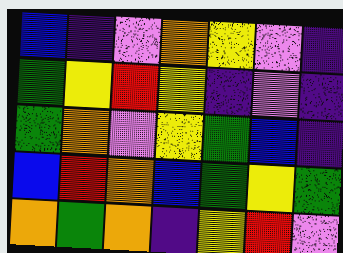[["blue", "indigo", "violet", "orange", "yellow", "violet", "indigo"], ["green", "yellow", "red", "yellow", "indigo", "violet", "indigo"], ["green", "orange", "violet", "yellow", "green", "blue", "indigo"], ["blue", "red", "orange", "blue", "green", "yellow", "green"], ["orange", "green", "orange", "indigo", "yellow", "red", "violet"]]